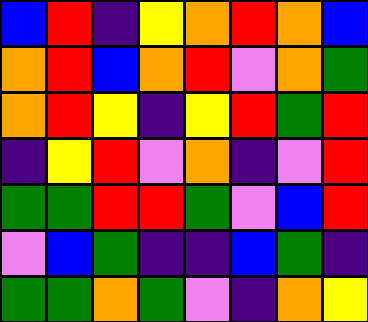[["blue", "red", "indigo", "yellow", "orange", "red", "orange", "blue"], ["orange", "red", "blue", "orange", "red", "violet", "orange", "green"], ["orange", "red", "yellow", "indigo", "yellow", "red", "green", "red"], ["indigo", "yellow", "red", "violet", "orange", "indigo", "violet", "red"], ["green", "green", "red", "red", "green", "violet", "blue", "red"], ["violet", "blue", "green", "indigo", "indigo", "blue", "green", "indigo"], ["green", "green", "orange", "green", "violet", "indigo", "orange", "yellow"]]